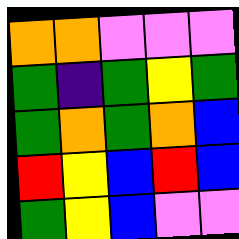[["orange", "orange", "violet", "violet", "violet"], ["green", "indigo", "green", "yellow", "green"], ["green", "orange", "green", "orange", "blue"], ["red", "yellow", "blue", "red", "blue"], ["green", "yellow", "blue", "violet", "violet"]]